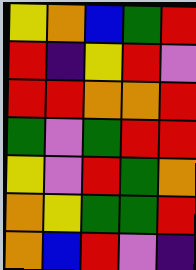[["yellow", "orange", "blue", "green", "red"], ["red", "indigo", "yellow", "red", "violet"], ["red", "red", "orange", "orange", "red"], ["green", "violet", "green", "red", "red"], ["yellow", "violet", "red", "green", "orange"], ["orange", "yellow", "green", "green", "red"], ["orange", "blue", "red", "violet", "indigo"]]